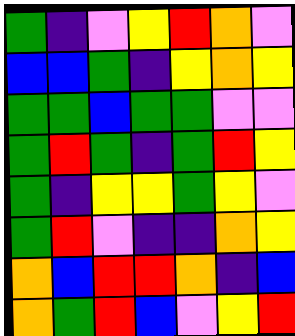[["green", "indigo", "violet", "yellow", "red", "orange", "violet"], ["blue", "blue", "green", "indigo", "yellow", "orange", "yellow"], ["green", "green", "blue", "green", "green", "violet", "violet"], ["green", "red", "green", "indigo", "green", "red", "yellow"], ["green", "indigo", "yellow", "yellow", "green", "yellow", "violet"], ["green", "red", "violet", "indigo", "indigo", "orange", "yellow"], ["orange", "blue", "red", "red", "orange", "indigo", "blue"], ["orange", "green", "red", "blue", "violet", "yellow", "red"]]